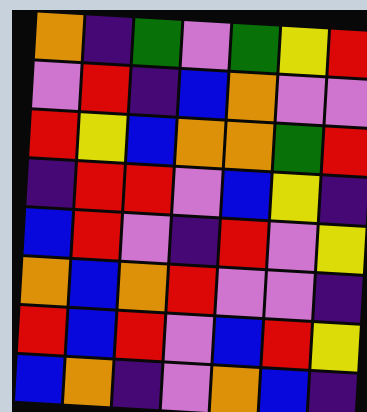[["orange", "indigo", "green", "violet", "green", "yellow", "red"], ["violet", "red", "indigo", "blue", "orange", "violet", "violet"], ["red", "yellow", "blue", "orange", "orange", "green", "red"], ["indigo", "red", "red", "violet", "blue", "yellow", "indigo"], ["blue", "red", "violet", "indigo", "red", "violet", "yellow"], ["orange", "blue", "orange", "red", "violet", "violet", "indigo"], ["red", "blue", "red", "violet", "blue", "red", "yellow"], ["blue", "orange", "indigo", "violet", "orange", "blue", "indigo"]]